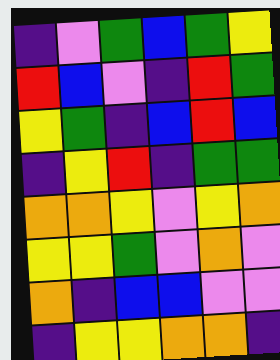[["indigo", "violet", "green", "blue", "green", "yellow"], ["red", "blue", "violet", "indigo", "red", "green"], ["yellow", "green", "indigo", "blue", "red", "blue"], ["indigo", "yellow", "red", "indigo", "green", "green"], ["orange", "orange", "yellow", "violet", "yellow", "orange"], ["yellow", "yellow", "green", "violet", "orange", "violet"], ["orange", "indigo", "blue", "blue", "violet", "violet"], ["indigo", "yellow", "yellow", "orange", "orange", "indigo"]]